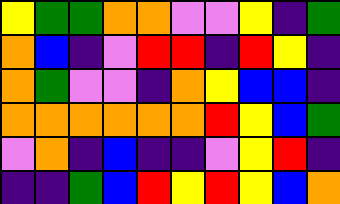[["yellow", "green", "green", "orange", "orange", "violet", "violet", "yellow", "indigo", "green"], ["orange", "blue", "indigo", "violet", "red", "red", "indigo", "red", "yellow", "indigo"], ["orange", "green", "violet", "violet", "indigo", "orange", "yellow", "blue", "blue", "indigo"], ["orange", "orange", "orange", "orange", "orange", "orange", "red", "yellow", "blue", "green"], ["violet", "orange", "indigo", "blue", "indigo", "indigo", "violet", "yellow", "red", "indigo"], ["indigo", "indigo", "green", "blue", "red", "yellow", "red", "yellow", "blue", "orange"]]